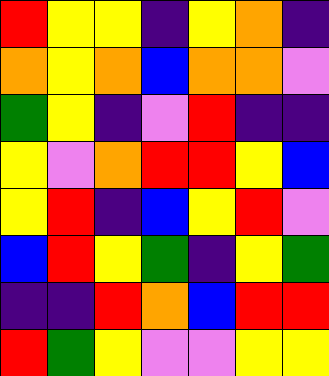[["red", "yellow", "yellow", "indigo", "yellow", "orange", "indigo"], ["orange", "yellow", "orange", "blue", "orange", "orange", "violet"], ["green", "yellow", "indigo", "violet", "red", "indigo", "indigo"], ["yellow", "violet", "orange", "red", "red", "yellow", "blue"], ["yellow", "red", "indigo", "blue", "yellow", "red", "violet"], ["blue", "red", "yellow", "green", "indigo", "yellow", "green"], ["indigo", "indigo", "red", "orange", "blue", "red", "red"], ["red", "green", "yellow", "violet", "violet", "yellow", "yellow"]]